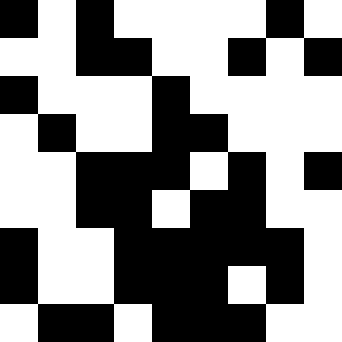[["black", "white", "black", "white", "white", "white", "white", "black", "white"], ["white", "white", "black", "black", "white", "white", "black", "white", "black"], ["black", "white", "white", "white", "black", "white", "white", "white", "white"], ["white", "black", "white", "white", "black", "black", "white", "white", "white"], ["white", "white", "black", "black", "black", "white", "black", "white", "black"], ["white", "white", "black", "black", "white", "black", "black", "white", "white"], ["black", "white", "white", "black", "black", "black", "black", "black", "white"], ["black", "white", "white", "black", "black", "black", "white", "black", "white"], ["white", "black", "black", "white", "black", "black", "black", "white", "white"]]